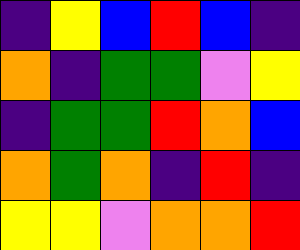[["indigo", "yellow", "blue", "red", "blue", "indigo"], ["orange", "indigo", "green", "green", "violet", "yellow"], ["indigo", "green", "green", "red", "orange", "blue"], ["orange", "green", "orange", "indigo", "red", "indigo"], ["yellow", "yellow", "violet", "orange", "orange", "red"]]